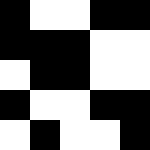[["black", "white", "white", "black", "black"], ["black", "black", "black", "white", "white"], ["white", "black", "black", "white", "white"], ["black", "white", "white", "black", "black"], ["white", "black", "white", "white", "black"]]